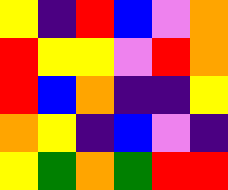[["yellow", "indigo", "red", "blue", "violet", "orange"], ["red", "yellow", "yellow", "violet", "red", "orange"], ["red", "blue", "orange", "indigo", "indigo", "yellow"], ["orange", "yellow", "indigo", "blue", "violet", "indigo"], ["yellow", "green", "orange", "green", "red", "red"]]